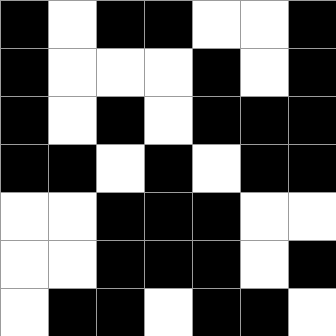[["black", "white", "black", "black", "white", "white", "black"], ["black", "white", "white", "white", "black", "white", "black"], ["black", "white", "black", "white", "black", "black", "black"], ["black", "black", "white", "black", "white", "black", "black"], ["white", "white", "black", "black", "black", "white", "white"], ["white", "white", "black", "black", "black", "white", "black"], ["white", "black", "black", "white", "black", "black", "white"]]